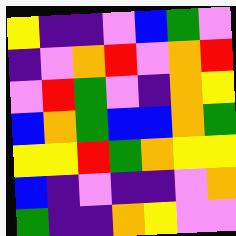[["yellow", "indigo", "indigo", "violet", "blue", "green", "violet"], ["indigo", "violet", "orange", "red", "violet", "orange", "red"], ["violet", "red", "green", "violet", "indigo", "orange", "yellow"], ["blue", "orange", "green", "blue", "blue", "orange", "green"], ["yellow", "yellow", "red", "green", "orange", "yellow", "yellow"], ["blue", "indigo", "violet", "indigo", "indigo", "violet", "orange"], ["green", "indigo", "indigo", "orange", "yellow", "violet", "violet"]]